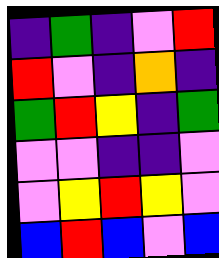[["indigo", "green", "indigo", "violet", "red"], ["red", "violet", "indigo", "orange", "indigo"], ["green", "red", "yellow", "indigo", "green"], ["violet", "violet", "indigo", "indigo", "violet"], ["violet", "yellow", "red", "yellow", "violet"], ["blue", "red", "blue", "violet", "blue"]]